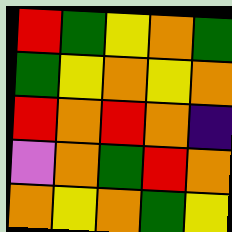[["red", "green", "yellow", "orange", "green"], ["green", "yellow", "orange", "yellow", "orange"], ["red", "orange", "red", "orange", "indigo"], ["violet", "orange", "green", "red", "orange"], ["orange", "yellow", "orange", "green", "yellow"]]